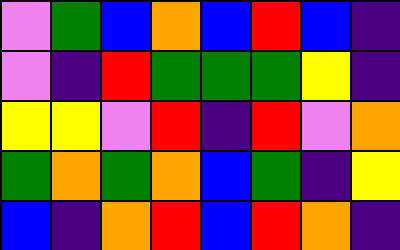[["violet", "green", "blue", "orange", "blue", "red", "blue", "indigo"], ["violet", "indigo", "red", "green", "green", "green", "yellow", "indigo"], ["yellow", "yellow", "violet", "red", "indigo", "red", "violet", "orange"], ["green", "orange", "green", "orange", "blue", "green", "indigo", "yellow"], ["blue", "indigo", "orange", "red", "blue", "red", "orange", "indigo"]]